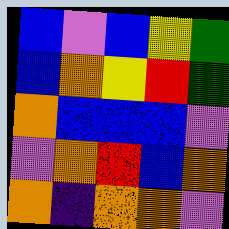[["blue", "violet", "blue", "yellow", "green"], ["blue", "orange", "yellow", "red", "green"], ["orange", "blue", "blue", "blue", "violet"], ["violet", "orange", "red", "blue", "orange"], ["orange", "indigo", "orange", "orange", "violet"]]